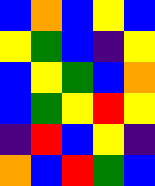[["blue", "orange", "blue", "yellow", "blue"], ["yellow", "green", "blue", "indigo", "yellow"], ["blue", "yellow", "green", "blue", "orange"], ["blue", "green", "yellow", "red", "yellow"], ["indigo", "red", "blue", "yellow", "indigo"], ["orange", "blue", "red", "green", "blue"]]